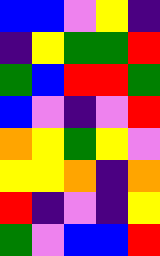[["blue", "blue", "violet", "yellow", "indigo"], ["indigo", "yellow", "green", "green", "red"], ["green", "blue", "red", "red", "green"], ["blue", "violet", "indigo", "violet", "red"], ["orange", "yellow", "green", "yellow", "violet"], ["yellow", "yellow", "orange", "indigo", "orange"], ["red", "indigo", "violet", "indigo", "yellow"], ["green", "violet", "blue", "blue", "red"]]